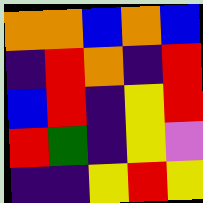[["orange", "orange", "blue", "orange", "blue"], ["indigo", "red", "orange", "indigo", "red"], ["blue", "red", "indigo", "yellow", "red"], ["red", "green", "indigo", "yellow", "violet"], ["indigo", "indigo", "yellow", "red", "yellow"]]